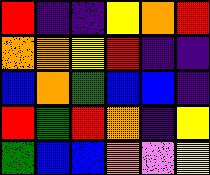[["red", "indigo", "indigo", "yellow", "orange", "red"], ["orange", "orange", "yellow", "red", "indigo", "indigo"], ["blue", "orange", "green", "blue", "blue", "indigo"], ["red", "green", "red", "orange", "indigo", "yellow"], ["green", "blue", "blue", "orange", "violet", "yellow"]]